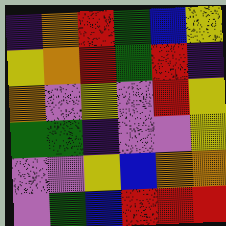[["indigo", "orange", "red", "green", "blue", "yellow"], ["yellow", "orange", "red", "green", "red", "indigo"], ["orange", "violet", "yellow", "violet", "red", "yellow"], ["green", "green", "indigo", "violet", "violet", "yellow"], ["violet", "violet", "yellow", "blue", "orange", "orange"], ["violet", "green", "blue", "red", "red", "red"]]